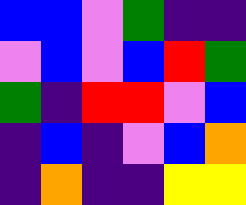[["blue", "blue", "violet", "green", "indigo", "indigo"], ["violet", "blue", "violet", "blue", "red", "green"], ["green", "indigo", "red", "red", "violet", "blue"], ["indigo", "blue", "indigo", "violet", "blue", "orange"], ["indigo", "orange", "indigo", "indigo", "yellow", "yellow"]]